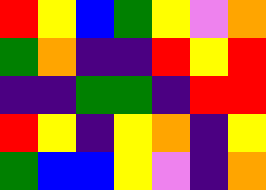[["red", "yellow", "blue", "green", "yellow", "violet", "orange"], ["green", "orange", "indigo", "indigo", "red", "yellow", "red"], ["indigo", "indigo", "green", "green", "indigo", "red", "red"], ["red", "yellow", "indigo", "yellow", "orange", "indigo", "yellow"], ["green", "blue", "blue", "yellow", "violet", "indigo", "orange"]]